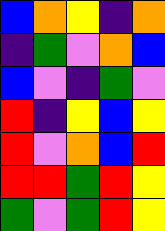[["blue", "orange", "yellow", "indigo", "orange"], ["indigo", "green", "violet", "orange", "blue"], ["blue", "violet", "indigo", "green", "violet"], ["red", "indigo", "yellow", "blue", "yellow"], ["red", "violet", "orange", "blue", "red"], ["red", "red", "green", "red", "yellow"], ["green", "violet", "green", "red", "yellow"]]